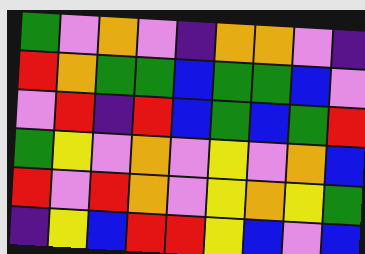[["green", "violet", "orange", "violet", "indigo", "orange", "orange", "violet", "indigo"], ["red", "orange", "green", "green", "blue", "green", "green", "blue", "violet"], ["violet", "red", "indigo", "red", "blue", "green", "blue", "green", "red"], ["green", "yellow", "violet", "orange", "violet", "yellow", "violet", "orange", "blue"], ["red", "violet", "red", "orange", "violet", "yellow", "orange", "yellow", "green"], ["indigo", "yellow", "blue", "red", "red", "yellow", "blue", "violet", "blue"]]